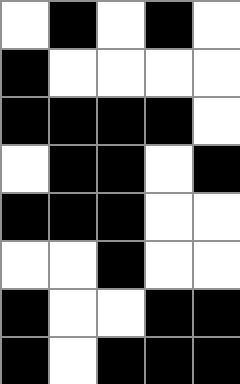[["white", "black", "white", "black", "white"], ["black", "white", "white", "white", "white"], ["black", "black", "black", "black", "white"], ["white", "black", "black", "white", "black"], ["black", "black", "black", "white", "white"], ["white", "white", "black", "white", "white"], ["black", "white", "white", "black", "black"], ["black", "white", "black", "black", "black"]]